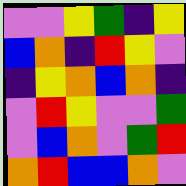[["violet", "violet", "yellow", "green", "indigo", "yellow"], ["blue", "orange", "indigo", "red", "yellow", "violet"], ["indigo", "yellow", "orange", "blue", "orange", "indigo"], ["violet", "red", "yellow", "violet", "violet", "green"], ["violet", "blue", "orange", "violet", "green", "red"], ["orange", "red", "blue", "blue", "orange", "violet"]]